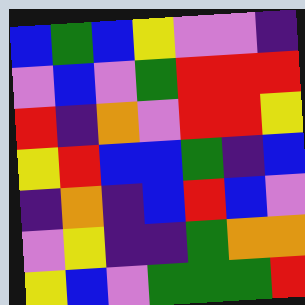[["blue", "green", "blue", "yellow", "violet", "violet", "indigo"], ["violet", "blue", "violet", "green", "red", "red", "red"], ["red", "indigo", "orange", "violet", "red", "red", "yellow"], ["yellow", "red", "blue", "blue", "green", "indigo", "blue"], ["indigo", "orange", "indigo", "blue", "red", "blue", "violet"], ["violet", "yellow", "indigo", "indigo", "green", "orange", "orange"], ["yellow", "blue", "violet", "green", "green", "green", "red"]]